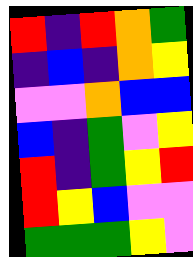[["red", "indigo", "red", "orange", "green"], ["indigo", "blue", "indigo", "orange", "yellow"], ["violet", "violet", "orange", "blue", "blue"], ["blue", "indigo", "green", "violet", "yellow"], ["red", "indigo", "green", "yellow", "red"], ["red", "yellow", "blue", "violet", "violet"], ["green", "green", "green", "yellow", "violet"]]